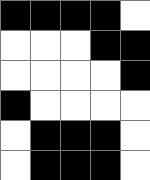[["black", "black", "black", "black", "white"], ["white", "white", "white", "black", "black"], ["white", "white", "white", "white", "black"], ["black", "white", "white", "white", "white"], ["white", "black", "black", "black", "white"], ["white", "black", "black", "black", "white"]]